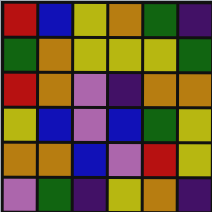[["red", "blue", "yellow", "orange", "green", "indigo"], ["green", "orange", "yellow", "yellow", "yellow", "green"], ["red", "orange", "violet", "indigo", "orange", "orange"], ["yellow", "blue", "violet", "blue", "green", "yellow"], ["orange", "orange", "blue", "violet", "red", "yellow"], ["violet", "green", "indigo", "yellow", "orange", "indigo"]]